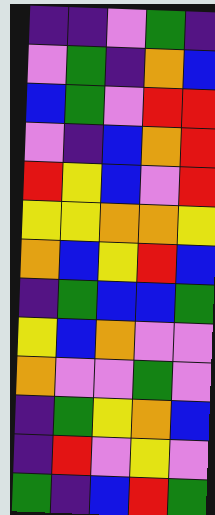[["indigo", "indigo", "violet", "green", "indigo"], ["violet", "green", "indigo", "orange", "blue"], ["blue", "green", "violet", "red", "red"], ["violet", "indigo", "blue", "orange", "red"], ["red", "yellow", "blue", "violet", "red"], ["yellow", "yellow", "orange", "orange", "yellow"], ["orange", "blue", "yellow", "red", "blue"], ["indigo", "green", "blue", "blue", "green"], ["yellow", "blue", "orange", "violet", "violet"], ["orange", "violet", "violet", "green", "violet"], ["indigo", "green", "yellow", "orange", "blue"], ["indigo", "red", "violet", "yellow", "violet"], ["green", "indigo", "blue", "red", "green"]]